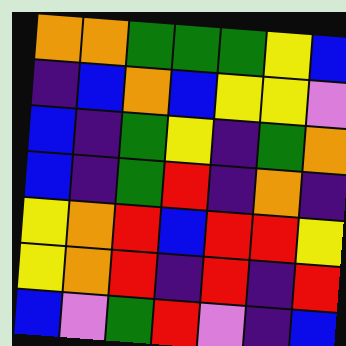[["orange", "orange", "green", "green", "green", "yellow", "blue"], ["indigo", "blue", "orange", "blue", "yellow", "yellow", "violet"], ["blue", "indigo", "green", "yellow", "indigo", "green", "orange"], ["blue", "indigo", "green", "red", "indigo", "orange", "indigo"], ["yellow", "orange", "red", "blue", "red", "red", "yellow"], ["yellow", "orange", "red", "indigo", "red", "indigo", "red"], ["blue", "violet", "green", "red", "violet", "indigo", "blue"]]